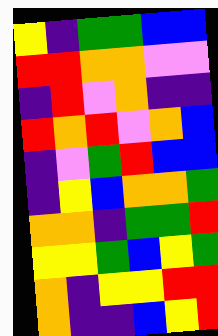[["yellow", "indigo", "green", "green", "blue", "blue"], ["red", "red", "orange", "orange", "violet", "violet"], ["indigo", "red", "violet", "orange", "indigo", "indigo"], ["red", "orange", "red", "violet", "orange", "blue"], ["indigo", "violet", "green", "red", "blue", "blue"], ["indigo", "yellow", "blue", "orange", "orange", "green"], ["orange", "orange", "indigo", "green", "green", "red"], ["yellow", "yellow", "green", "blue", "yellow", "green"], ["orange", "indigo", "yellow", "yellow", "red", "red"], ["orange", "indigo", "indigo", "blue", "yellow", "red"]]